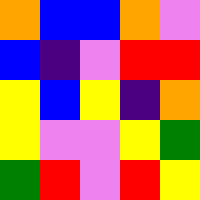[["orange", "blue", "blue", "orange", "violet"], ["blue", "indigo", "violet", "red", "red"], ["yellow", "blue", "yellow", "indigo", "orange"], ["yellow", "violet", "violet", "yellow", "green"], ["green", "red", "violet", "red", "yellow"]]